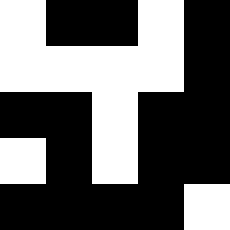[["white", "black", "black", "white", "black"], ["white", "white", "white", "white", "black"], ["black", "black", "white", "black", "black"], ["white", "black", "white", "black", "black"], ["black", "black", "black", "black", "white"]]